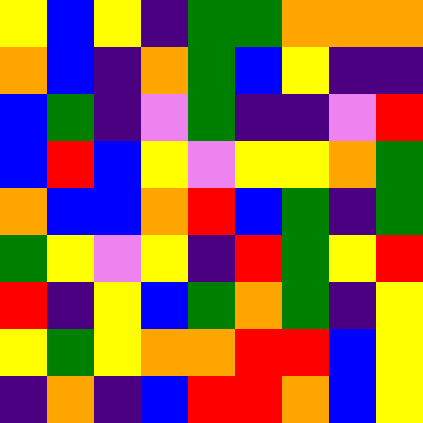[["yellow", "blue", "yellow", "indigo", "green", "green", "orange", "orange", "orange"], ["orange", "blue", "indigo", "orange", "green", "blue", "yellow", "indigo", "indigo"], ["blue", "green", "indigo", "violet", "green", "indigo", "indigo", "violet", "red"], ["blue", "red", "blue", "yellow", "violet", "yellow", "yellow", "orange", "green"], ["orange", "blue", "blue", "orange", "red", "blue", "green", "indigo", "green"], ["green", "yellow", "violet", "yellow", "indigo", "red", "green", "yellow", "red"], ["red", "indigo", "yellow", "blue", "green", "orange", "green", "indigo", "yellow"], ["yellow", "green", "yellow", "orange", "orange", "red", "red", "blue", "yellow"], ["indigo", "orange", "indigo", "blue", "red", "red", "orange", "blue", "yellow"]]